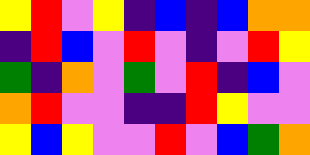[["yellow", "red", "violet", "yellow", "indigo", "blue", "indigo", "blue", "orange", "orange"], ["indigo", "red", "blue", "violet", "red", "violet", "indigo", "violet", "red", "yellow"], ["green", "indigo", "orange", "violet", "green", "violet", "red", "indigo", "blue", "violet"], ["orange", "red", "violet", "violet", "indigo", "indigo", "red", "yellow", "violet", "violet"], ["yellow", "blue", "yellow", "violet", "violet", "red", "violet", "blue", "green", "orange"]]